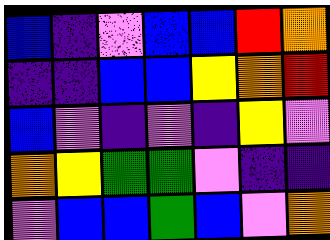[["blue", "indigo", "violet", "blue", "blue", "red", "orange"], ["indigo", "indigo", "blue", "blue", "yellow", "orange", "red"], ["blue", "violet", "indigo", "violet", "indigo", "yellow", "violet"], ["orange", "yellow", "green", "green", "violet", "indigo", "indigo"], ["violet", "blue", "blue", "green", "blue", "violet", "orange"]]